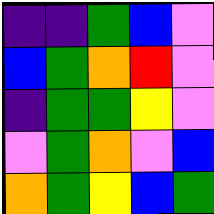[["indigo", "indigo", "green", "blue", "violet"], ["blue", "green", "orange", "red", "violet"], ["indigo", "green", "green", "yellow", "violet"], ["violet", "green", "orange", "violet", "blue"], ["orange", "green", "yellow", "blue", "green"]]